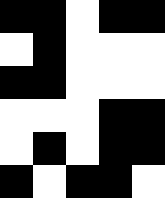[["black", "black", "white", "black", "black"], ["white", "black", "white", "white", "white"], ["black", "black", "white", "white", "white"], ["white", "white", "white", "black", "black"], ["white", "black", "white", "black", "black"], ["black", "white", "black", "black", "white"]]